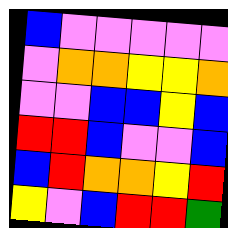[["blue", "violet", "violet", "violet", "violet", "violet"], ["violet", "orange", "orange", "yellow", "yellow", "orange"], ["violet", "violet", "blue", "blue", "yellow", "blue"], ["red", "red", "blue", "violet", "violet", "blue"], ["blue", "red", "orange", "orange", "yellow", "red"], ["yellow", "violet", "blue", "red", "red", "green"]]